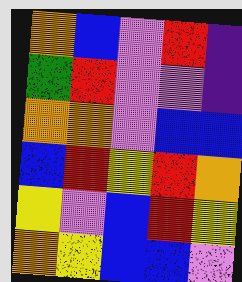[["orange", "blue", "violet", "red", "indigo"], ["green", "red", "violet", "violet", "indigo"], ["orange", "orange", "violet", "blue", "blue"], ["blue", "red", "yellow", "red", "orange"], ["yellow", "violet", "blue", "red", "yellow"], ["orange", "yellow", "blue", "blue", "violet"]]